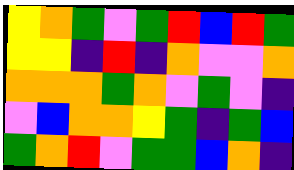[["yellow", "orange", "green", "violet", "green", "red", "blue", "red", "green"], ["yellow", "yellow", "indigo", "red", "indigo", "orange", "violet", "violet", "orange"], ["orange", "orange", "orange", "green", "orange", "violet", "green", "violet", "indigo"], ["violet", "blue", "orange", "orange", "yellow", "green", "indigo", "green", "blue"], ["green", "orange", "red", "violet", "green", "green", "blue", "orange", "indigo"]]